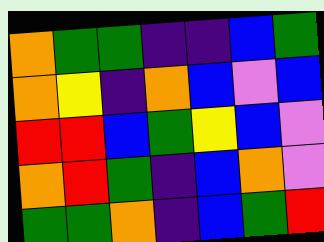[["orange", "green", "green", "indigo", "indigo", "blue", "green"], ["orange", "yellow", "indigo", "orange", "blue", "violet", "blue"], ["red", "red", "blue", "green", "yellow", "blue", "violet"], ["orange", "red", "green", "indigo", "blue", "orange", "violet"], ["green", "green", "orange", "indigo", "blue", "green", "red"]]